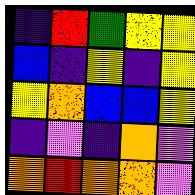[["indigo", "red", "green", "yellow", "yellow"], ["blue", "indigo", "yellow", "indigo", "yellow"], ["yellow", "orange", "blue", "blue", "yellow"], ["indigo", "violet", "indigo", "orange", "violet"], ["orange", "red", "orange", "orange", "violet"]]